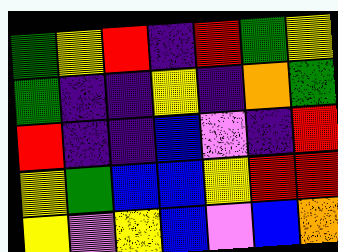[["green", "yellow", "red", "indigo", "red", "green", "yellow"], ["green", "indigo", "indigo", "yellow", "indigo", "orange", "green"], ["red", "indigo", "indigo", "blue", "violet", "indigo", "red"], ["yellow", "green", "blue", "blue", "yellow", "red", "red"], ["yellow", "violet", "yellow", "blue", "violet", "blue", "orange"]]